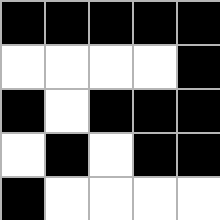[["black", "black", "black", "black", "black"], ["white", "white", "white", "white", "black"], ["black", "white", "black", "black", "black"], ["white", "black", "white", "black", "black"], ["black", "white", "white", "white", "white"]]